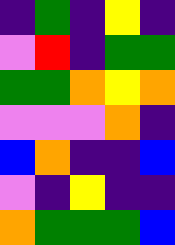[["indigo", "green", "indigo", "yellow", "indigo"], ["violet", "red", "indigo", "green", "green"], ["green", "green", "orange", "yellow", "orange"], ["violet", "violet", "violet", "orange", "indigo"], ["blue", "orange", "indigo", "indigo", "blue"], ["violet", "indigo", "yellow", "indigo", "indigo"], ["orange", "green", "green", "green", "blue"]]